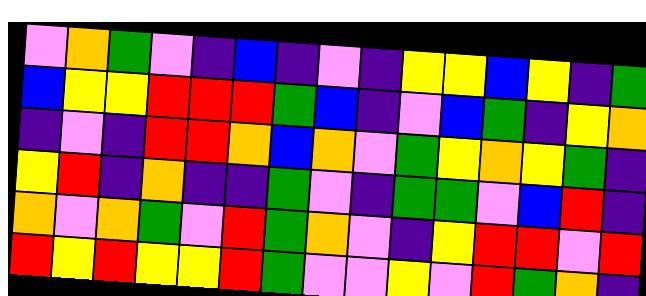[["violet", "orange", "green", "violet", "indigo", "blue", "indigo", "violet", "indigo", "yellow", "yellow", "blue", "yellow", "indigo", "green"], ["blue", "yellow", "yellow", "red", "red", "red", "green", "blue", "indigo", "violet", "blue", "green", "indigo", "yellow", "orange"], ["indigo", "violet", "indigo", "red", "red", "orange", "blue", "orange", "violet", "green", "yellow", "orange", "yellow", "green", "indigo"], ["yellow", "red", "indigo", "orange", "indigo", "indigo", "green", "violet", "indigo", "green", "green", "violet", "blue", "red", "indigo"], ["orange", "violet", "orange", "green", "violet", "red", "green", "orange", "violet", "indigo", "yellow", "red", "red", "violet", "red"], ["red", "yellow", "red", "yellow", "yellow", "red", "green", "violet", "violet", "yellow", "violet", "red", "green", "orange", "indigo"]]